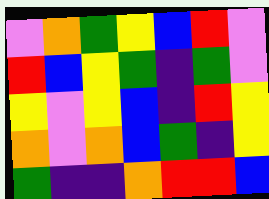[["violet", "orange", "green", "yellow", "blue", "red", "violet"], ["red", "blue", "yellow", "green", "indigo", "green", "violet"], ["yellow", "violet", "yellow", "blue", "indigo", "red", "yellow"], ["orange", "violet", "orange", "blue", "green", "indigo", "yellow"], ["green", "indigo", "indigo", "orange", "red", "red", "blue"]]